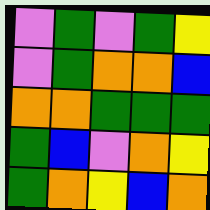[["violet", "green", "violet", "green", "yellow"], ["violet", "green", "orange", "orange", "blue"], ["orange", "orange", "green", "green", "green"], ["green", "blue", "violet", "orange", "yellow"], ["green", "orange", "yellow", "blue", "orange"]]